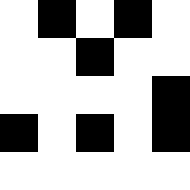[["white", "black", "white", "black", "white"], ["white", "white", "black", "white", "white"], ["white", "white", "white", "white", "black"], ["black", "white", "black", "white", "black"], ["white", "white", "white", "white", "white"]]